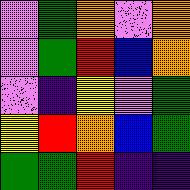[["violet", "green", "orange", "violet", "orange"], ["violet", "green", "red", "blue", "orange"], ["violet", "indigo", "yellow", "violet", "green"], ["yellow", "red", "orange", "blue", "green"], ["green", "green", "red", "indigo", "indigo"]]